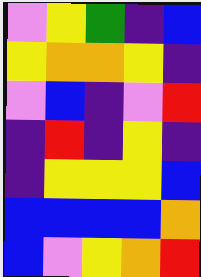[["violet", "yellow", "green", "indigo", "blue"], ["yellow", "orange", "orange", "yellow", "indigo"], ["violet", "blue", "indigo", "violet", "red"], ["indigo", "red", "indigo", "yellow", "indigo"], ["indigo", "yellow", "yellow", "yellow", "blue"], ["blue", "blue", "blue", "blue", "orange"], ["blue", "violet", "yellow", "orange", "red"]]